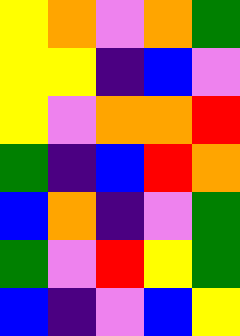[["yellow", "orange", "violet", "orange", "green"], ["yellow", "yellow", "indigo", "blue", "violet"], ["yellow", "violet", "orange", "orange", "red"], ["green", "indigo", "blue", "red", "orange"], ["blue", "orange", "indigo", "violet", "green"], ["green", "violet", "red", "yellow", "green"], ["blue", "indigo", "violet", "blue", "yellow"]]